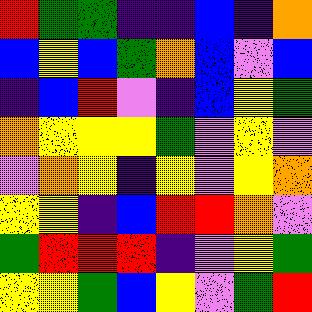[["red", "green", "green", "indigo", "indigo", "blue", "indigo", "orange"], ["blue", "yellow", "blue", "green", "orange", "blue", "violet", "blue"], ["indigo", "blue", "red", "violet", "indigo", "blue", "yellow", "green"], ["orange", "yellow", "yellow", "yellow", "green", "violet", "yellow", "violet"], ["violet", "orange", "yellow", "indigo", "yellow", "violet", "yellow", "orange"], ["yellow", "yellow", "indigo", "blue", "red", "red", "orange", "violet"], ["green", "red", "red", "red", "indigo", "violet", "yellow", "green"], ["yellow", "yellow", "green", "blue", "yellow", "violet", "green", "red"]]